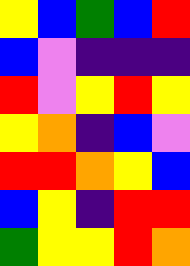[["yellow", "blue", "green", "blue", "red"], ["blue", "violet", "indigo", "indigo", "indigo"], ["red", "violet", "yellow", "red", "yellow"], ["yellow", "orange", "indigo", "blue", "violet"], ["red", "red", "orange", "yellow", "blue"], ["blue", "yellow", "indigo", "red", "red"], ["green", "yellow", "yellow", "red", "orange"]]